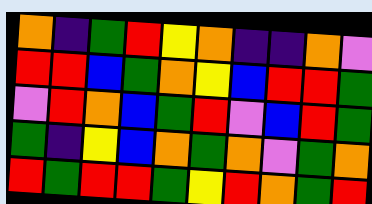[["orange", "indigo", "green", "red", "yellow", "orange", "indigo", "indigo", "orange", "violet"], ["red", "red", "blue", "green", "orange", "yellow", "blue", "red", "red", "green"], ["violet", "red", "orange", "blue", "green", "red", "violet", "blue", "red", "green"], ["green", "indigo", "yellow", "blue", "orange", "green", "orange", "violet", "green", "orange"], ["red", "green", "red", "red", "green", "yellow", "red", "orange", "green", "red"]]